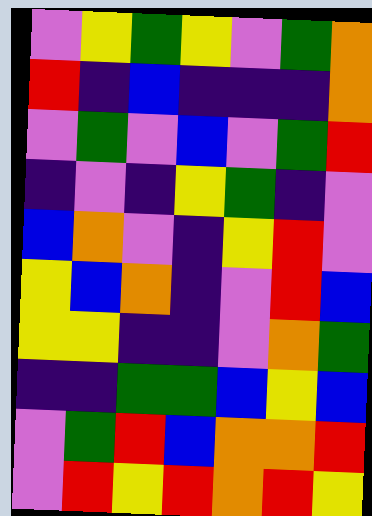[["violet", "yellow", "green", "yellow", "violet", "green", "orange"], ["red", "indigo", "blue", "indigo", "indigo", "indigo", "orange"], ["violet", "green", "violet", "blue", "violet", "green", "red"], ["indigo", "violet", "indigo", "yellow", "green", "indigo", "violet"], ["blue", "orange", "violet", "indigo", "yellow", "red", "violet"], ["yellow", "blue", "orange", "indigo", "violet", "red", "blue"], ["yellow", "yellow", "indigo", "indigo", "violet", "orange", "green"], ["indigo", "indigo", "green", "green", "blue", "yellow", "blue"], ["violet", "green", "red", "blue", "orange", "orange", "red"], ["violet", "red", "yellow", "red", "orange", "red", "yellow"]]